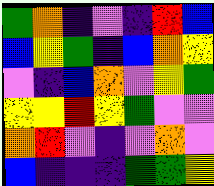[["green", "orange", "indigo", "violet", "indigo", "red", "blue"], ["blue", "yellow", "green", "indigo", "blue", "orange", "yellow"], ["violet", "indigo", "blue", "orange", "violet", "yellow", "green"], ["yellow", "yellow", "red", "yellow", "green", "violet", "violet"], ["orange", "red", "violet", "indigo", "violet", "orange", "violet"], ["blue", "indigo", "indigo", "indigo", "green", "green", "yellow"]]